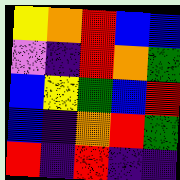[["yellow", "orange", "red", "blue", "blue"], ["violet", "indigo", "red", "orange", "green"], ["blue", "yellow", "green", "blue", "red"], ["blue", "indigo", "orange", "red", "green"], ["red", "indigo", "red", "indigo", "indigo"]]